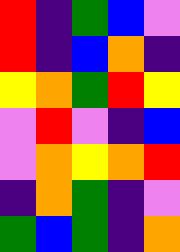[["red", "indigo", "green", "blue", "violet"], ["red", "indigo", "blue", "orange", "indigo"], ["yellow", "orange", "green", "red", "yellow"], ["violet", "red", "violet", "indigo", "blue"], ["violet", "orange", "yellow", "orange", "red"], ["indigo", "orange", "green", "indigo", "violet"], ["green", "blue", "green", "indigo", "orange"]]